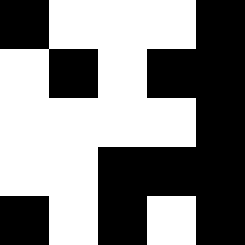[["black", "white", "white", "white", "black"], ["white", "black", "white", "black", "black"], ["white", "white", "white", "white", "black"], ["white", "white", "black", "black", "black"], ["black", "white", "black", "white", "black"]]